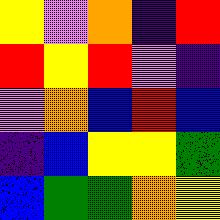[["yellow", "violet", "orange", "indigo", "red"], ["red", "yellow", "red", "violet", "indigo"], ["violet", "orange", "blue", "red", "blue"], ["indigo", "blue", "yellow", "yellow", "green"], ["blue", "green", "green", "orange", "yellow"]]